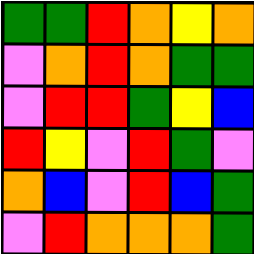[["green", "green", "red", "orange", "yellow", "orange"], ["violet", "orange", "red", "orange", "green", "green"], ["violet", "red", "red", "green", "yellow", "blue"], ["red", "yellow", "violet", "red", "green", "violet"], ["orange", "blue", "violet", "red", "blue", "green"], ["violet", "red", "orange", "orange", "orange", "green"]]